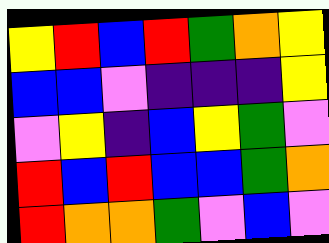[["yellow", "red", "blue", "red", "green", "orange", "yellow"], ["blue", "blue", "violet", "indigo", "indigo", "indigo", "yellow"], ["violet", "yellow", "indigo", "blue", "yellow", "green", "violet"], ["red", "blue", "red", "blue", "blue", "green", "orange"], ["red", "orange", "orange", "green", "violet", "blue", "violet"]]